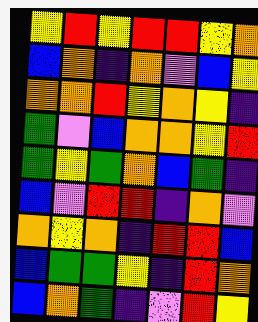[["yellow", "red", "yellow", "red", "red", "yellow", "orange"], ["blue", "orange", "indigo", "orange", "violet", "blue", "yellow"], ["orange", "orange", "red", "yellow", "orange", "yellow", "indigo"], ["green", "violet", "blue", "orange", "orange", "yellow", "red"], ["green", "yellow", "green", "orange", "blue", "green", "indigo"], ["blue", "violet", "red", "red", "indigo", "orange", "violet"], ["orange", "yellow", "orange", "indigo", "red", "red", "blue"], ["blue", "green", "green", "yellow", "indigo", "red", "orange"], ["blue", "orange", "green", "indigo", "violet", "red", "yellow"]]